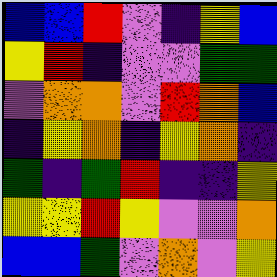[["blue", "blue", "red", "violet", "indigo", "yellow", "blue"], ["yellow", "red", "indigo", "violet", "violet", "green", "green"], ["violet", "orange", "orange", "violet", "red", "orange", "blue"], ["indigo", "yellow", "orange", "indigo", "yellow", "orange", "indigo"], ["green", "indigo", "green", "red", "indigo", "indigo", "yellow"], ["yellow", "yellow", "red", "yellow", "violet", "violet", "orange"], ["blue", "blue", "green", "violet", "orange", "violet", "yellow"]]